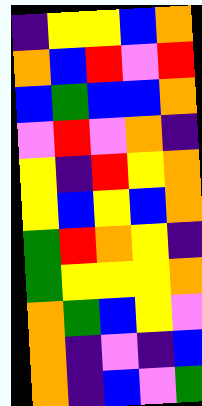[["indigo", "yellow", "yellow", "blue", "orange"], ["orange", "blue", "red", "violet", "red"], ["blue", "green", "blue", "blue", "orange"], ["violet", "red", "violet", "orange", "indigo"], ["yellow", "indigo", "red", "yellow", "orange"], ["yellow", "blue", "yellow", "blue", "orange"], ["green", "red", "orange", "yellow", "indigo"], ["green", "yellow", "yellow", "yellow", "orange"], ["orange", "green", "blue", "yellow", "violet"], ["orange", "indigo", "violet", "indigo", "blue"], ["orange", "indigo", "blue", "violet", "green"]]